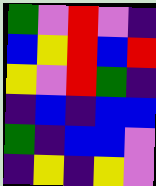[["green", "violet", "red", "violet", "indigo"], ["blue", "yellow", "red", "blue", "red"], ["yellow", "violet", "red", "green", "indigo"], ["indigo", "blue", "indigo", "blue", "blue"], ["green", "indigo", "blue", "blue", "violet"], ["indigo", "yellow", "indigo", "yellow", "violet"]]